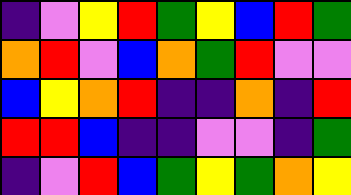[["indigo", "violet", "yellow", "red", "green", "yellow", "blue", "red", "green"], ["orange", "red", "violet", "blue", "orange", "green", "red", "violet", "violet"], ["blue", "yellow", "orange", "red", "indigo", "indigo", "orange", "indigo", "red"], ["red", "red", "blue", "indigo", "indigo", "violet", "violet", "indigo", "green"], ["indigo", "violet", "red", "blue", "green", "yellow", "green", "orange", "yellow"]]